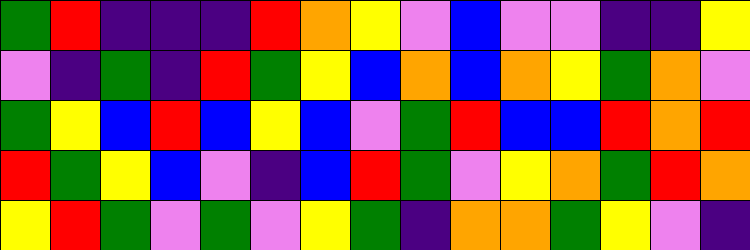[["green", "red", "indigo", "indigo", "indigo", "red", "orange", "yellow", "violet", "blue", "violet", "violet", "indigo", "indigo", "yellow"], ["violet", "indigo", "green", "indigo", "red", "green", "yellow", "blue", "orange", "blue", "orange", "yellow", "green", "orange", "violet"], ["green", "yellow", "blue", "red", "blue", "yellow", "blue", "violet", "green", "red", "blue", "blue", "red", "orange", "red"], ["red", "green", "yellow", "blue", "violet", "indigo", "blue", "red", "green", "violet", "yellow", "orange", "green", "red", "orange"], ["yellow", "red", "green", "violet", "green", "violet", "yellow", "green", "indigo", "orange", "orange", "green", "yellow", "violet", "indigo"]]